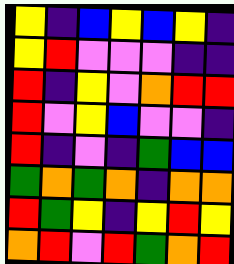[["yellow", "indigo", "blue", "yellow", "blue", "yellow", "indigo"], ["yellow", "red", "violet", "violet", "violet", "indigo", "indigo"], ["red", "indigo", "yellow", "violet", "orange", "red", "red"], ["red", "violet", "yellow", "blue", "violet", "violet", "indigo"], ["red", "indigo", "violet", "indigo", "green", "blue", "blue"], ["green", "orange", "green", "orange", "indigo", "orange", "orange"], ["red", "green", "yellow", "indigo", "yellow", "red", "yellow"], ["orange", "red", "violet", "red", "green", "orange", "red"]]